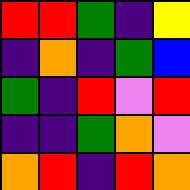[["red", "red", "green", "indigo", "yellow"], ["indigo", "orange", "indigo", "green", "blue"], ["green", "indigo", "red", "violet", "red"], ["indigo", "indigo", "green", "orange", "violet"], ["orange", "red", "indigo", "red", "orange"]]